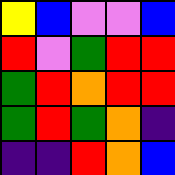[["yellow", "blue", "violet", "violet", "blue"], ["red", "violet", "green", "red", "red"], ["green", "red", "orange", "red", "red"], ["green", "red", "green", "orange", "indigo"], ["indigo", "indigo", "red", "orange", "blue"]]